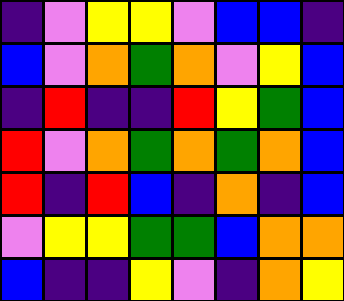[["indigo", "violet", "yellow", "yellow", "violet", "blue", "blue", "indigo"], ["blue", "violet", "orange", "green", "orange", "violet", "yellow", "blue"], ["indigo", "red", "indigo", "indigo", "red", "yellow", "green", "blue"], ["red", "violet", "orange", "green", "orange", "green", "orange", "blue"], ["red", "indigo", "red", "blue", "indigo", "orange", "indigo", "blue"], ["violet", "yellow", "yellow", "green", "green", "blue", "orange", "orange"], ["blue", "indigo", "indigo", "yellow", "violet", "indigo", "orange", "yellow"]]